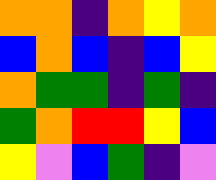[["orange", "orange", "indigo", "orange", "yellow", "orange"], ["blue", "orange", "blue", "indigo", "blue", "yellow"], ["orange", "green", "green", "indigo", "green", "indigo"], ["green", "orange", "red", "red", "yellow", "blue"], ["yellow", "violet", "blue", "green", "indigo", "violet"]]